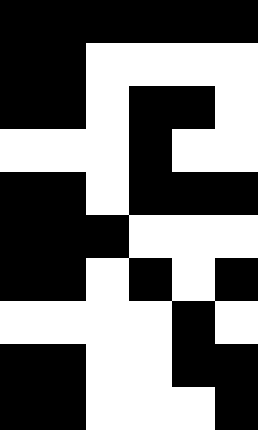[["black", "black", "black", "black", "black", "black"], ["black", "black", "white", "white", "white", "white"], ["black", "black", "white", "black", "black", "white"], ["white", "white", "white", "black", "white", "white"], ["black", "black", "white", "black", "black", "black"], ["black", "black", "black", "white", "white", "white"], ["black", "black", "white", "black", "white", "black"], ["white", "white", "white", "white", "black", "white"], ["black", "black", "white", "white", "black", "black"], ["black", "black", "white", "white", "white", "black"]]